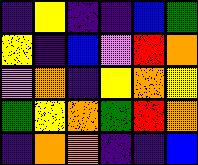[["indigo", "yellow", "indigo", "indigo", "blue", "green"], ["yellow", "indigo", "blue", "violet", "red", "orange"], ["violet", "orange", "indigo", "yellow", "orange", "yellow"], ["green", "yellow", "orange", "green", "red", "orange"], ["indigo", "orange", "orange", "indigo", "indigo", "blue"]]